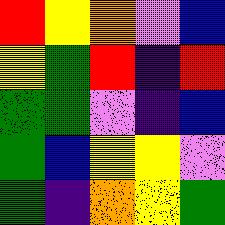[["red", "yellow", "orange", "violet", "blue"], ["yellow", "green", "red", "indigo", "red"], ["green", "green", "violet", "indigo", "blue"], ["green", "blue", "yellow", "yellow", "violet"], ["green", "indigo", "orange", "yellow", "green"]]